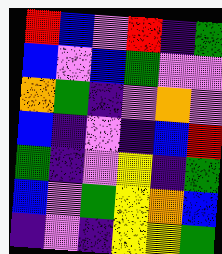[["red", "blue", "violet", "red", "indigo", "green"], ["blue", "violet", "blue", "green", "violet", "violet"], ["orange", "green", "indigo", "violet", "orange", "violet"], ["blue", "indigo", "violet", "indigo", "blue", "red"], ["green", "indigo", "violet", "yellow", "indigo", "green"], ["blue", "violet", "green", "yellow", "orange", "blue"], ["indigo", "violet", "indigo", "yellow", "yellow", "green"]]